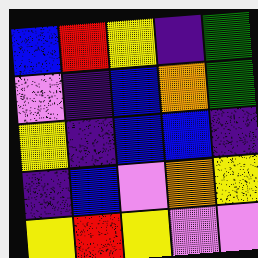[["blue", "red", "yellow", "indigo", "green"], ["violet", "indigo", "blue", "orange", "green"], ["yellow", "indigo", "blue", "blue", "indigo"], ["indigo", "blue", "violet", "orange", "yellow"], ["yellow", "red", "yellow", "violet", "violet"]]